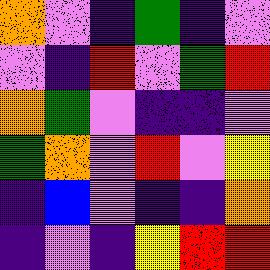[["orange", "violet", "indigo", "green", "indigo", "violet"], ["violet", "indigo", "red", "violet", "green", "red"], ["orange", "green", "violet", "indigo", "indigo", "violet"], ["green", "orange", "violet", "red", "violet", "yellow"], ["indigo", "blue", "violet", "indigo", "indigo", "orange"], ["indigo", "violet", "indigo", "yellow", "red", "red"]]